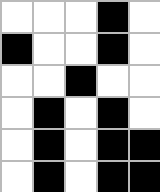[["white", "white", "white", "black", "white"], ["black", "white", "white", "black", "white"], ["white", "white", "black", "white", "white"], ["white", "black", "white", "black", "white"], ["white", "black", "white", "black", "black"], ["white", "black", "white", "black", "black"]]